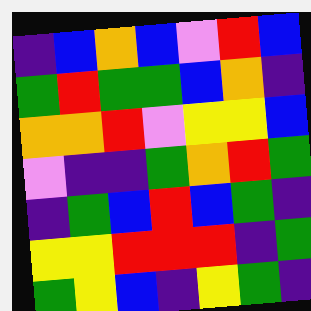[["indigo", "blue", "orange", "blue", "violet", "red", "blue"], ["green", "red", "green", "green", "blue", "orange", "indigo"], ["orange", "orange", "red", "violet", "yellow", "yellow", "blue"], ["violet", "indigo", "indigo", "green", "orange", "red", "green"], ["indigo", "green", "blue", "red", "blue", "green", "indigo"], ["yellow", "yellow", "red", "red", "red", "indigo", "green"], ["green", "yellow", "blue", "indigo", "yellow", "green", "indigo"]]